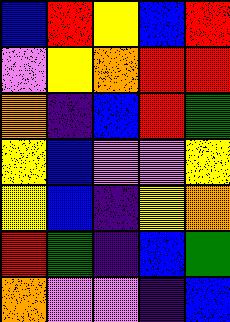[["blue", "red", "yellow", "blue", "red"], ["violet", "yellow", "orange", "red", "red"], ["orange", "indigo", "blue", "red", "green"], ["yellow", "blue", "violet", "violet", "yellow"], ["yellow", "blue", "indigo", "yellow", "orange"], ["red", "green", "indigo", "blue", "green"], ["orange", "violet", "violet", "indigo", "blue"]]